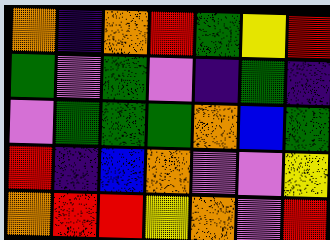[["orange", "indigo", "orange", "red", "green", "yellow", "red"], ["green", "violet", "green", "violet", "indigo", "green", "indigo"], ["violet", "green", "green", "green", "orange", "blue", "green"], ["red", "indigo", "blue", "orange", "violet", "violet", "yellow"], ["orange", "red", "red", "yellow", "orange", "violet", "red"]]